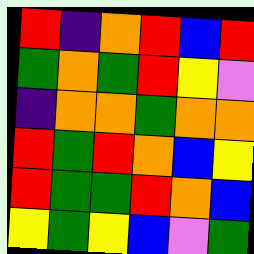[["red", "indigo", "orange", "red", "blue", "red"], ["green", "orange", "green", "red", "yellow", "violet"], ["indigo", "orange", "orange", "green", "orange", "orange"], ["red", "green", "red", "orange", "blue", "yellow"], ["red", "green", "green", "red", "orange", "blue"], ["yellow", "green", "yellow", "blue", "violet", "green"]]